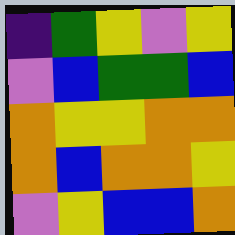[["indigo", "green", "yellow", "violet", "yellow"], ["violet", "blue", "green", "green", "blue"], ["orange", "yellow", "yellow", "orange", "orange"], ["orange", "blue", "orange", "orange", "yellow"], ["violet", "yellow", "blue", "blue", "orange"]]